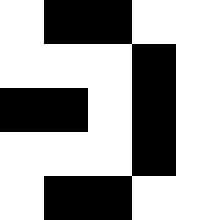[["white", "black", "black", "white", "white"], ["white", "white", "white", "black", "white"], ["black", "black", "white", "black", "white"], ["white", "white", "white", "black", "white"], ["white", "black", "black", "white", "white"]]